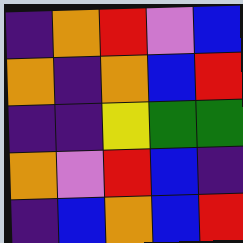[["indigo", "orange", "red", "violet", "blue"], ["orange", "indigo", "orange", "blue", "red"], ["indigo", "indigo", "yellow", "green", "green"], ["orange", "violet", "red", "blue", "indigo"], ["indigo", "blue", "orange", "blue", "red"]]